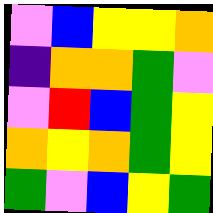[["violet", "blue", "yellow", "yellow", "orange"], ["indigo", "orange", "orange", "green", "violet"], ["violet", "red", "blue", "green", "yellow"], ["orange", "yellow", "orange", "green", "yellow"], ["green", "violet", "blue", "yellow", "green"]]